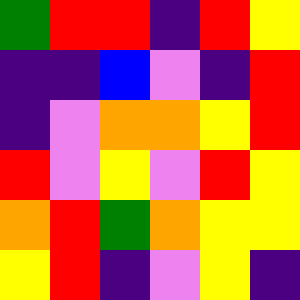[["green", "red", "red", "indigo", "red", "yellow"], ["indigo", "indigo", "blue", "violet", "indigo", "red"], ["indigo", "violet", "orange", "orange", "yellow", "red"], ["red", "violet", "yellow", "violet", "red", "yellow"], ["orange", "red", "green", "orange", "yellow", "yellow"], ["yellow", "red", "indigo", "violet", "yellow", "indigo"]]